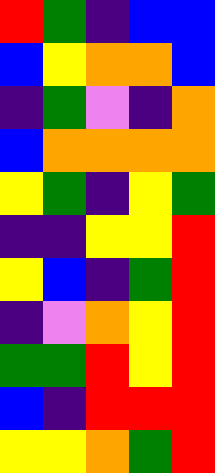[["red", "green", "indigo", "blue", "blue"], ["blue", "yellow", "orange", "orange", "blue"], ["indigo", "green", "violet", "indigo", "orange"], ["blue", "orange", "orange", "orange", "orange"], ["yellow", "green", "indigo", "yellow", "green"], ["indigo", "indigo", "yellow", "yellow", "red"], ["yellow", "blue", "indigo", "green", "red"], ["indigo", "violet", "orange", "yellow", "red"], ["green", "green", "red", "yellow", "red"], ["blue", "indigo", "red", "red", "red"], ["yellow", "yellow", "orange", "green", "red"]]